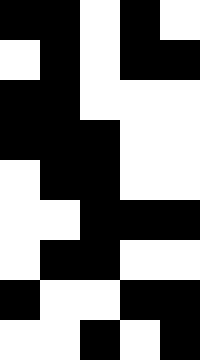[["black", "black", "white", "black", "white"], ["white", "black", "white", "black", "black"], ["black", "black", "white", "white", "white"], ["black", "black", "black", "white", "white"], ["white", "black", "black", "white", "white"], ["white", "white", "black", "black", "black"], ["white", "black", "black", "white", "white"], ["black", "white", "white", "black", "black"], ["white", "white", "black", "white", "black"]]